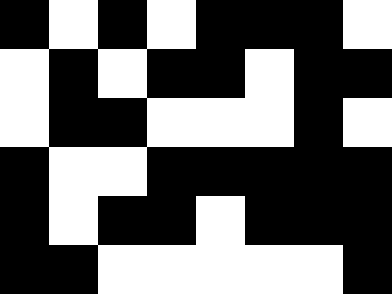[["black", "white", "black", "white", "black", "black", "black", "white"], ["white", "black", "white", "black", "black", "white", "black", "black"], ["white", "black", "black", "white", "white", "white", "black", "white"], ["black", "white", "white", "black", "black", "black", "black", "black"], ["black", "white", "black", "black", "white", "black", "black", "black"], ["black", "black", "white", "white", "white", "white", "white", "black"]]